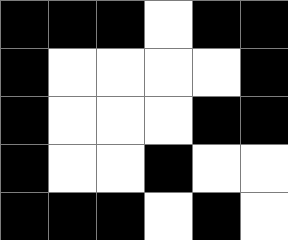[["black", "black", "black", "white", "black", "black"], ["black", "white", "white", "white", "white", "black"], ["black", "white", "white", "white", "black", "black"], ["black", "white", "white", "black", "white", "white"], ["black", "black", "black", "white", "black", "white"]]